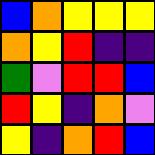[["blue", "orange", "yellow", "yellow", "yellow"], ["orange", "yellow", "red", "indigo", "indigo"], ["green", "violet", "red", "red", "blue"], ["red", "yellow", "indigo", "orange", "violet"], ["yellow", "indigo", "orange", "red", "blue"]]